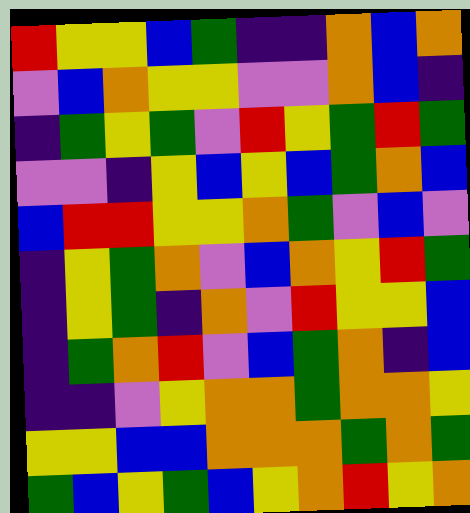[["red", "yellow", "yellow", "blue", "green", "indigo", "indigo", "orange", "blue", "orange"], ["violet", "blue", "orange", "yellow", "yellow", "violet", "violet", "orange", "blue", "indigo"], ["indigo", "green", "yellow", "green", "violet", "red", "yellow", "green", "red", "green"], ["violet", "violet", "indigo", "yellow", "blue", "yellow", "blue", "green", "orange", "blue"], ["blue", "red", "red", "yellow", "yellow", "orange", "green", "violet", "blue", "violet"], ["indigo", "yellow", "green", "orange", "violet", "blue", "orange", "yellow", "red", "green"], ["indigo", "yellow", "green", "indigo", "orange", "violet", "red", "yellow", "yellow", "blue"], ["indigo", "green", "orange", "red", "violet", "blue", "green", "orange", "indigo", "blue"], ["indigo", "indigo", "violet", "yellow", "orange", "orange", "green", "orange", "orange", "yellow"], ["yellow", "yellow", "blue", "blue", "orange", "orange", "orange", "green", "orange", "green"], ["green", "blue", "yellow", "green", "blue", "yellow", "orange", "red", "yellow", "orange"]]